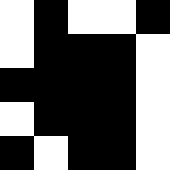[["white", "black", "white", "white", "black"], ["white", "black", "black", "black", "white"], ["black", "black", "black", "black", "white"], ["white", "black", "black", "black", "white"], ["black", "white", "black", "black", "white"]]